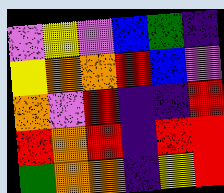[["violet", "yellow", "violet", "blue", "green", "indigo"], ["yellow", "orange", "orange", "red", "blue", "violet"], ["orange", "violet", "red", "indigo", "indigo", "red"], ["red", "orange", "red", "indigo", "red", "red"], ["green", "orange", "orange", "indigo", "yellow", "red"]]